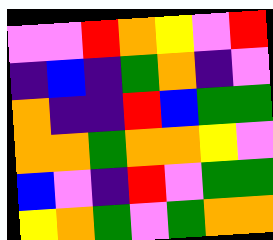[["violet", "violet", "red", "orange", "yellow", "violet", "red"], ["indigo", "blue", "indigo", "green", "orange", "indigo", "violet"], ["orange", "indigo", "indigo", "red", "blue", "green", "green"], ["orange", "orange", "green", "orange", "orange", "yellow", "violet"], ["blue", "violet", "indigo", "red", "violet", "green", "green"], ["yellow", "orange", "green", "violet", "green", "orange", "orange"]]